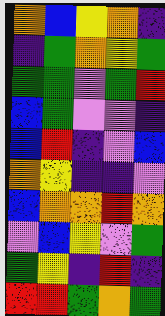[["orange", "blue", "yellow", "orange", "indigo"], ["indigo", "green", "orange", "yellow", "green"], ["green", "green", "violet", "green", "red"], ["blue", "green", "violet", "violet", "indigo"], ["blue", "red", "indigo", "violet", "blue"], ["orange", "yellow", "indigo", "indigo", "violet"], ["blue", "orange", "orange", "red", "orange"], ["violet", "blue", "yellow", "violet", "green"], ["green", "yellow", "indigo", "red", "indigo"], ["red", "red", "green", "orange", "green"]]